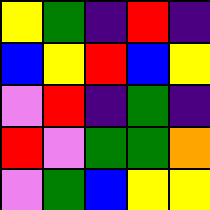[["yellow", "green", "indigo", "red", "indigo"], ["blue", "yellow", "red", "blue", "yellow"], ["violet", "red", "indigo", "green", "indigo"], ["red", "violet", "green", "green", "orange"], ["violet", "green", "blue", "yellow", "yellow"]]